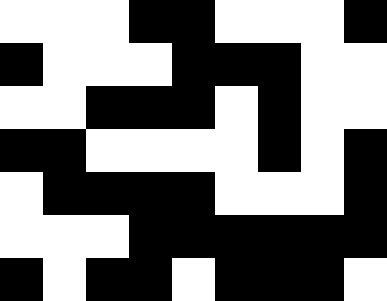[["white", "white", "white", "black", "black", "white", "white", "white", "black"], ["black", "white", "white", "white", "black", "black", "black", "white", "white"], ["white", "white", "black", "black", "black", "white", "black", "white", "white"], ["black", "black", "white", "white", "white", "white", "black", "white", "black"], ["white", "black", "black", "black", "black", "white", "white", "white", "black"], ["white", "white", "white", "black", "black", "black", "black", "black", "black"], ["black", "white", "black", "black", "white", "black", "black", "black", "white"]]